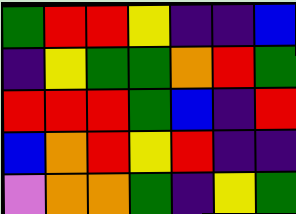[["green", "red", "red", "yellow", "indigo", "indigo", "blue"], ["indigo", "yellow", "green", "green", "orange", "red", "green"], ["red", "red", "red", "green", "blue", "indigo", "red"], ["blue", "orange", "red", "yellow", "red", "indigo", "indigo"], ["violet", "orange", "orange", "green", "indigo", "yellow", "green"]]